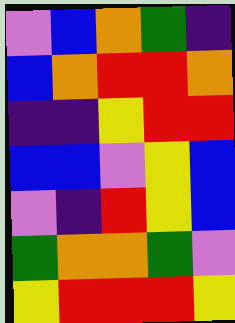[["violet", "blue", "orange", "green", "indigo"], ["blue", "orange", "red", "red", "orange"], ["indigo", "indigo", "yellow", "red", "red"], ["blue", "blue", "violet", "yellow", "blue"], ["violet", "indigo", "red", "yellow", "blue"], ["green", "orange", "orange", "green", "violet"], ["yellow", "red", "red", "red", "yellow"]]